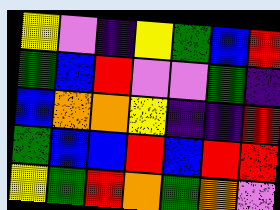[["yellow", "violet", "indigo", "yellow", "green", "blue", "red"], ["green", "blue", "red", "violet", "violet", "green", "indigo"], ["blue", "orange", "orange", "yellow", "indigo", "indigo", "red"], ["green", "blue", "blue", "red", "blue", "red", "red"], ["yellow", "green", "red", "orange", "green", "orange", "violet"]]